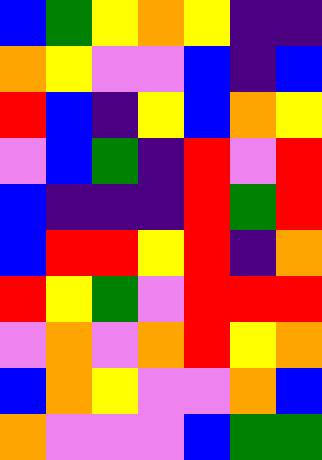[["blue", "green", "yellow", "orange", "yellow", "indigo", "indigo"], ["orange", "yellow", "violet", "violet", "blue", "indigo", "blue"], ["red", "blue", "indigo", "yellow", "blue", "orange", "yellow"], ["violet", "blue", "green", "indigo", "red", "violet", "red"], ["blue", "indigo", "indigo", "indigo", "red", "green", "red"], ["blue", "red", "red", "yellow", "red", "indigo", "orange"], ["red", "yellow", "green", "violet", "red", "red", "red"], ["violet", "orange", "violet", "orange", "red", "yellow", "orange"], ["blue", "orange", "yellow", "violet", "violet", "orange", "blue"], ["orange", "violet", "violet", "violet", "blue", "green", "green"]]